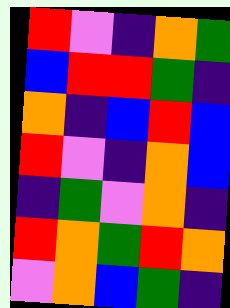[["red", "violet", "indigo", "orange", "green"], ["blue", "red", "red", "green", "indigo"], ["orange", "indigo", "blue", "red", "blue"], ["red", "violet", "indigo", "orange", "blue"], ["indigo", "green", "violet", "orange", "indigo"], ["red", "orange", "green", "red", "orange"], ["violet", "orange", "blue", "green", "indigo"]]